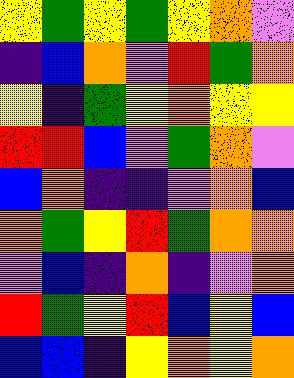[["yellow", "green", "yellow", "green", "yellow", "orange", "violet"], ["indigo", "blue", "orange", "violet", "red", "green", "orange"], ["yellow", "indigo", "green", "yellow", "orange", "yellow", "yellow"], ["red", "red", "blue", "violet", "green", "orange", "violet"], ["blue", "orange", "indigo", "indigo", "violet", "orange", "blue"], ["orange", "green", "yellow", "red", "green", "orange", "orange"], ["violet", "blue", "indigo", "orange", "indigo", "violet", "orange"], ["red", "green", "yellow", "red", "blue", "yellow", "blue"], ["blue", "blue", "indigo", "yellow", "orange", "yellow", "orange"]]